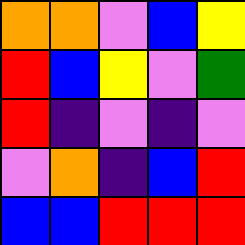[["orange", "orange", "violet", "blue", "yellow"], ["red", "blue", "yellow", "violet", "green"], ["red", "indigo", "violet", "indigo", "violet"], ["violet", "orange", "indigo", "blue", "red"], ["blue", "blue", "red", "red", "red"]]